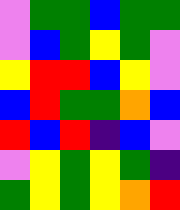[["violet", "green", "green", "blue", "green", "green"], ["violet", "blue", "green", "yellow", "green", "violet"], ["yellow", "red", "red", "blue", "yellow", "violet"], ["blue", "red", "green", "green", "orange", "blue"], ["red", "blue", "red", "indigo", "blue", "violet"], ["violet", "yellow", "green", "yellow", "green", "indigo"], ["green", "yellow", "green", "yellow", "orange", "red"]]